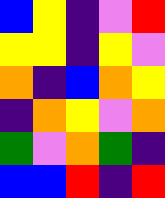[["blue", "yellow", "indigo", "violet", "red"], ["yellow", "yellow", "indigo", "yellow", "violet"], ["orange", "indigo", "blue", "orange", "yellow"], ["indigo", "orange", "yellow", "violet", "orange"], ["green", "violet", "orange", "green", "indigo"], ["blue", "blue", "red", "indigo", "red"]]